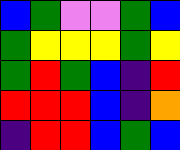[["blue", "green", "violet", "violet", "green", "blue"], ["green", "yellow", "yellow", "yellow", "green", "yellow"], ["green", "red", "green", "blue", "indigo", "red"], ["red", "red", "red", "blue", "indigo", "orange"], ["indigo", "red", "red", "blue", "green", "blue"]]